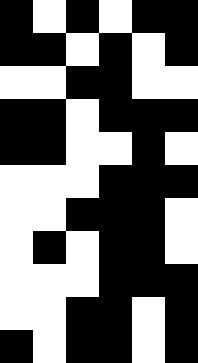[["black", "white", "black", "white", "black", "black"], ["black", "black", "white", "black", "white", "black"], ["white", "white", "black", "black", "white", "white"], ["black", "black", "white", "black", "black", "black"], ["black", "black", "white", "white", "black", "white"], ["white", "white", "white", "black", "black", "black"], ["white", "white", "black", "black", "black", "white"], ["white", "black", "white", "black", "black", "white"], ["white", "white", "white", "black", "black", "black"], ["white", "white", "black", "black", "white", "black"], ["black", "white", "black", "black", "white", "black"]]